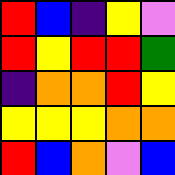[["red", "blue", "indigo", "yellow", "violet"], ["red", "yellow", "red", "red", "green"], ["indigo", "orange", "orange", "red", "yellow"], ["yellow", "yellow", "yellow", "orange", "orange"], ["red", "blue", "orange", "violet", "blue"]]